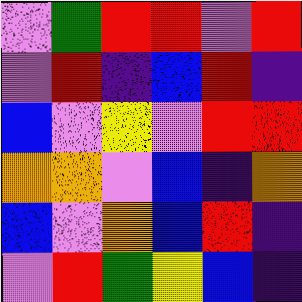[["violet", "green", "red", "red", "violet", "red"], ["violet", "red", "indigo", "blue", "red", "indigo"], ["blue", "violet", "yellow", "violet", "red", "red"], ["orange", "orange", "violet", "blue", "indigo", "orange"], ["blue", "violet", "orange", "blue", "red", "indigo"], ["violet", "red", "green", "yellow", "blue", "indigo"]]